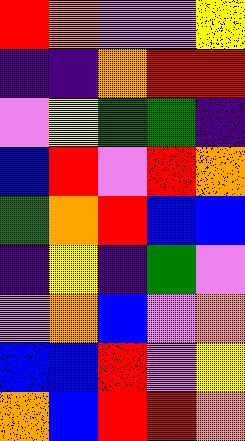[["red", "orange", "violet", "violet", "yellow"], ["indigo", "indigo", "orange", "red", "red"], ["violet", "yellow", "green", "green", "indigo"], ["blue", "red", "violet", "red", "orange"], ["green", "orange", "red", "blue", "blue"], ["indigo", "yellow", "indigo", "green", "violet"], ["violet", "orange", "blue", "violet", "orange"], ["blue", "blue", "red", "violet", "yellow"], ["orange", "blue", "red", "red", "orange"]]